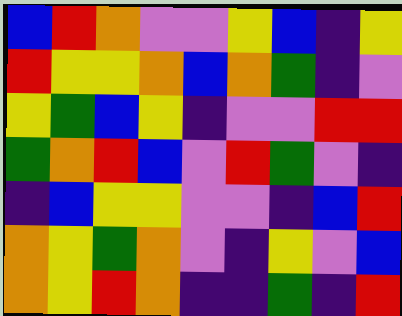[["blue", "red", "orange", "violet", "violet", "yellow", "blue", "indigo", "yellow"], ["red", "yellow", "yellow", "orange", "blue", "orange", "green", "indigo", "violet"], ["yellow", "green", "blue", "yellow", "indigo", "violet", "violet", "red", "red"], ["green", "orange", "red", "blue", "violet", "red", "green", "violet", "indigo"], ["indigo", "blue", "yellow", "yellow", "violet", "violet", "indigo", "blue", "red"], ["orange", "yellow", "green", "orange", "violet", "indigo", "yellow", "violet", "blue"], ["orange", "yellow", "red", "orange", "indigo", "indigo", "green", "indigo", "red"]]